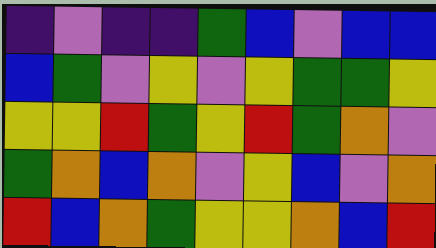[["indigo", "violet", "indigo", "indigo", "green", "blue", "violet", "blue", "blue"], ["blue", "green", "violet", "yellow", "violet", "yellow", "green", "green", "yellow"], ["yellow", "yellow", "red", "green", "yellow", "red", "green", "orange", "violet"], ["green", "orange", "blue", "orange", "violet", "yellow", "blue", "violet", "orange"], ["red", "blue", "orange", "green", "yellow", "yellow", "orange", "blue", "red"]]